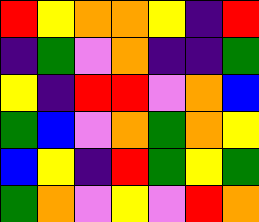[["red", "yellow", "orange", "orange", "yellow", "indigo", "red"], ["indigo", "green", "violet", "orange", "indigo", "indigo", "green"], ["yellow", "indigo", "red", "red", "violet", "orange", "blue"], ["green", "blue", "violet", "orange", "green", "orange", "yellow"], ["blue", "yellow", "indigo", "red", "green", "yellow", "green"], ["green", "orange", "violet", "yellow", "violet", "red", "orange"]]